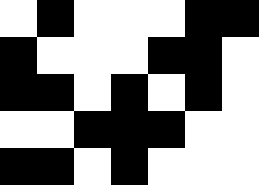[["white", "black", "white", "white", "white", "black", "black"], ["black", "white", "white", "white", "black", "black", "white"], ["black", "black", "white", "black", "white", "black", "white"], ["white", "white", "black", "black", "black", "white", "white"], ["black", "black", "white", "black", "white", "white", "white"]]